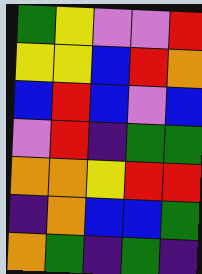[["green", "yellow", "violet", "violet", "red"], ["yellow", "yellow", "blue", "red", "orange"], ["blue", "red", "blue", "violet", "blue"], ["violet", "red", "indigo", "green", "green"], ["orange", "orange", "yellow", "red", "red"], ["indigo", "orange", "blue", "blue", "green"], ["orange", "green", "indigo", "green", "indigo"]]